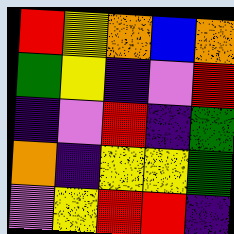[["red", "yellow", "orange", "blue", "orange"], ["green", "yellow", "indigo", "violet", "red"], ["indigo", "violet", "red", "indigo", "green"], ["orange", "indigo", "yellow", "yellow", "green"], ["violet", "yellow", "red", "red", "indigo"]]